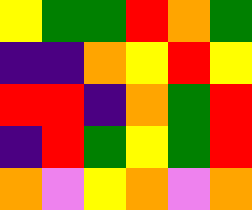[["yellow", "green", "green", "red", "orange", "green"], ["indigo", "indigo", "orange", "yellow", "red", "yellow"], ["red", "red", "indigo", "orange", "green", "red"], ["indigo", "red", "green", "yellow", "green", "red"], ["orange", "violet", "yellow", "orange", "violet", "orange"]]